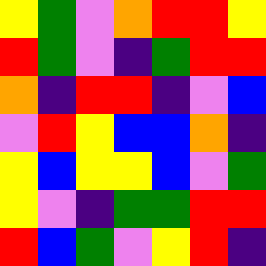[["yellow", "green", "violet", "orange", "red", "red", "yellow"], ["red", "green", "violet", "indigo", "green", "red", "red"], ["orange", "indigo", "red", "red", "indigo", "violet", "blue"], ["violet", "red", "yellow", "blue", "blue", "orange", "indigo"], ["yellow", "blue", "yellow", "yellow", "blue", "violet", "green"], ["yellow", "violet", "indigo", "green", "green", "red", "red"], ["red", "blue", "green", "violet", "yellow", "red", "indigo"]]